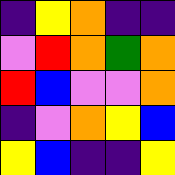[["indigo", "yellow", "orange", "indigo", "indigo"], ["violet", "red", "orange", "green", "orange"], ["red", "blue", "violet", "violet", "orange"], ["indigo", "violet", "orange", "yellow", "blue"], ["yellow", "blue", "indigo", "indigo", "yellow"]]